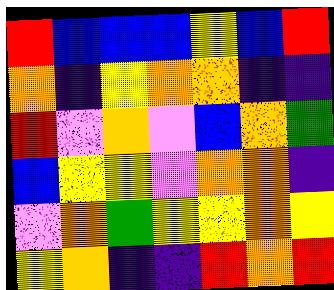[["red", "blue", "blue", "blue", "yellow", "blue", "red"], ["orange", "indigo", "yellow", "orange", "orange", "indigo", "indigo"], ["red", "violet", "orange", "violet", "blue", "orange", "green"], ["blue", "yellow", "yellow", "violet", "orange", "orange", "indigo"], ["violet", "orange", "green", "yellow", "yellow", "orange", "yellow"], ["yellow", "orange", "indigo", "indigo", "red", "orange", "red"]]